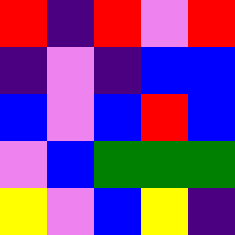[["red", "indigo", "red", "violet", "red"], ["indigo", "violet", "indigo", "blue", "blue"], ["blue", "violet", "blue", "red", "blue"], ["violet", "blue", "green", "green", "green"], ["yellow", "violet", "blue", "yellow", "indigo"]]